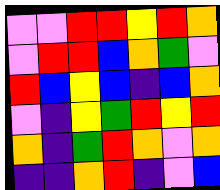[["violet", "violet", "red", "red", "yellow", "red", "orange"], ["violet", "red", "red", "blue", "orange", "green", "violet"], ["red", "blue", "yellow", "blue", "indigo", "blue", "orange"], ["violet", "indigo", "yellow", "green", "red", "yellow", "red"], ["orange", "indigo", "green", "red", "orange", "violet", "orange"], ["indigo", "indigo", "orange", "red", "indigo", "violet", "blue"]]